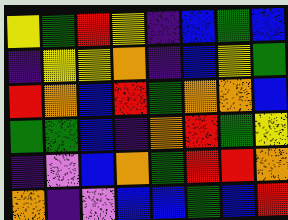[["yellow", "green", "red", "yellow", "indigo", "blue", "green", "blue"], ["indigo", "yellow", "yellow", "orange", "indigo", "blue", "yellow", "green"], ["red", "orange", "blue", "red", "green", "orange", "orange", "blue"], ["green", "green", "blue", "indigo", "orange", "red", "green", "yellow"], ["indigo", "violet", "blue", "orange", "green", "red", "red", "orange"], ["orange", "indigo", "violet", "blue", "blue", "green", "blue", "red"]]